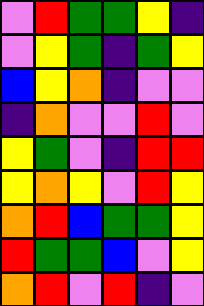[["violet", "red", "green", "green", "yellow", "indigo"], ["violet", "yellow", "green", "indigo", "green", "yellow"], ["blue", "yellow", "orange", "indigo", "violet", "violet"], ["indigo", "orange", "violet", "violet", "red", "violet"], ["yellow", "green", "violet", "indigo", "red", "red"], ["yellow", "orange", "yellow", "violet", "red", "yellow"], ["orange", "red", "blue", "green", "green", "yellow"], ["red", "green", "green", "blue", "violet", "yellow"], ["orange", "red", "violet", "red", "indigo", "violet"]]